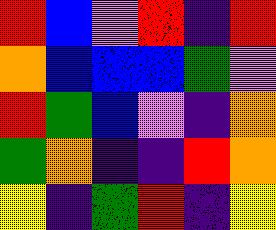[["red", "blue", "violet", "red", "indigo", "red"], ["orange", "blue", "blue", "blue", "green", "violet"], ["red", "green", "blue", "violet", "indigo", "orange"], ["green", "orange", "indigo", "indigo", "red", "orange"], ["yellow", "indigo", "green", "red", "indigo", "yellow"]]